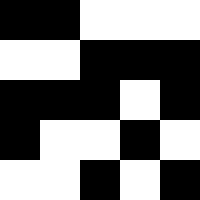[["black", "black", "white", "white", "white"], ["white", "white", "black", "black", "black"], ["black", "black", "black", "white", "black"], ["black", "white", "white", "black", "white"], ["white", "white", "black", "white", "black"]]